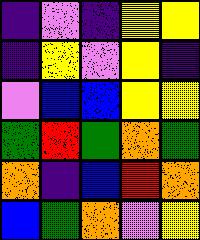[["indigo", "violet", "indigo", "yellow", "yellow"], ["indigo", "yellow", "violet", "yellow", "indigo"], ["violet", "blue", "blue", "yellow", "yellow"], ["green", "red", "green", "orange", "green"], ["orange", "indigo", "blue", "red", "orange"], ["blue", "green", "orange", "violet", "yellow"]]